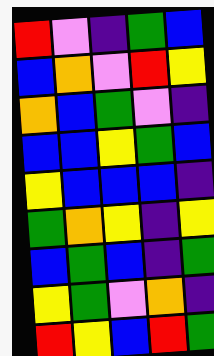[["red", "violet", "indigo", "green", "blue"], ["blue", "orange", "violet", "red", "yellow"], ["orange", "blue", "green", "violet", "indigo"], ["blue", "blue", "yellow", "green", "blue"], ["yellow", "blue", "blue", "blue", "indigo"], ["green", "orange", "yellow", "indigo", "yellow"], ["blue", "green", "blue", "indigo", "green"], ["yellow", "green", "violet", "orange", "indigo"], ["red", "yellow", "blue", "red", "green"]]